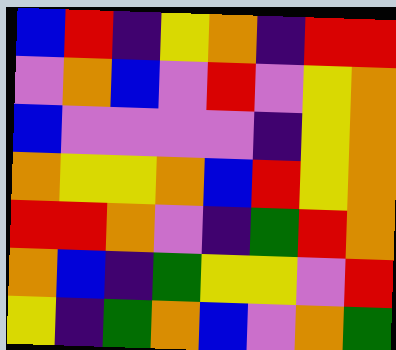[["blue", "red", "indigo", "yellow", "orange", "indigo", "red", "red"], ["violet", "orange", "blue", "violet", "red", "violet", "yellow", "orange"], ["blue", "violet", "violet", "violet", "violet", "indigo", "yellow", "orange"], ["orange", "yellow", "yellow", "orange", "blue", "red", "yellow", "orange"], ["red", "red", "orange", "violet", "indigo", "green", "red", "orange"], ["orange", "blue", "indigo", "green", "yellow", "yellow", "violet", "red"], ["yellow", "indigo", "green", "orange", "blue", "violet", "orange", "green"]]